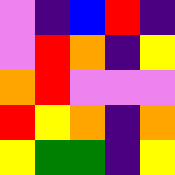[["violet", "indigo", "blue", "red", "indigo"], ["violet", "red", "orange", "indigo", "yellow"], ["orange", "red", "violet", "violet", "violet"], ["red", "yellow", "orange", "indigo", "orange"], ["yellow", "green", "green", "indigo", "yellow"]]